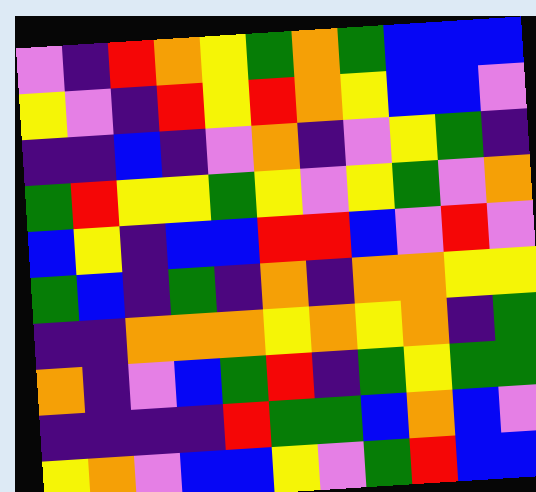[["violet", "indigo", "red", "orange", "yellow", "green", "orange", "green", "blue", "blue", "blue"], ["yellow", "violet", "indigo", "red", "yellow", "red", "orange", "yellow", "blue", "blue", "violet"], ["indigo", "indigo", "blue", "indigo", "violet", "orange", "indigo", "violet", "yellow", "green", "indigo"], ["green", "red", "yellow", "yellow", "green", "yellow", "violet", "yellow", "green", "violet", "orange"], ["blue", "yellow", "indigo", "blue", "blue", "red", "red", "blue", "violet", "red", "violet"], ["green", "blue", "indigo", "green", "indigo", "orange", "indigo", "orange", "orange", "yellow", "yellow"], ["indigo", "indigo", "orange", "orange", "orange", "yellow", "orange", "yellow", "orange", "indigo", "green"], ["orange", "indigo", "violet", "blue", "green", "red", "indigo", "green", "yellow", "green", "green"], ["indigo", "indigo", "indigo", "indigo", "red", "green", "green", "blue", "orange", "blue", "violet"], ["yellow", "orange", "violet", "blue", "blue", "yellow", "violet", "green", "red", "blue", "blue"]]